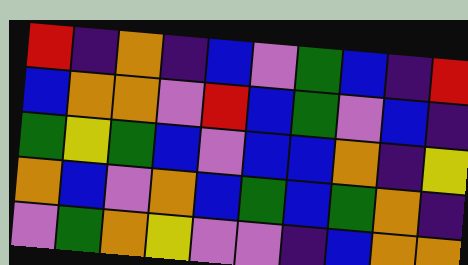[["red", "indigo", "orange", "indigo", "blue", "violet", "green", "blue", "indigo", "red"], ["blue", "orange", "orange", "violet", "red", "blue", "green", "violet", "blue", "indigo"], ["green", "yellow", "green", "blue", "violet", "blue", "blue", "orange", "indigo", "yellow"], ["orange", "blue", "violet", "orange", "blue", "green", "blue", "green", "orange", "indigo"], ["violet", "green", "orange", "yellow", "violet", "violet", "indigo", "blue", "orange", "orange"]]